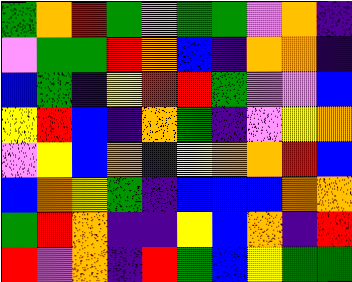[["green", "orange", "red", "green", "violet", "green", "green", "violet", "orange", "indigo"], ["violet", "green", "green", "red", "orange", "blue", "indigo", "orange", "orange", "indigo"], ["blue", "green", "indigo", "yellow", "red", "red", "green", "violet", "violet", "blue"], ["yellow", "red", "blue", "indigo", "orange", "green", "indigo", "violet", "yellow", "orange"], ["violet", "yellow", "blue", "orange", "indigo", "yellow", "orange", "orange", "red", "blue"], ["blue", "orange", "yellow", "green", "indigo", "blue", "blue", "blue", "orange", "orange"], ["green", "red", "orange", "indigo", "indigo", "yellow", "blue", "orange", "indigo", "red"], ["red", "violet", "orange", "indigo", "red", "green", "blue", "yellow", "green", "green"]]